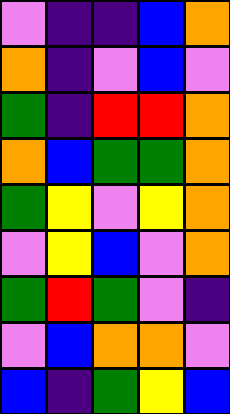[["violet", "indigo", "indigo", "blue", "orange"], ["orange", "indigo", "violet", "blue", "violet"], ["green", "indigo", "red", "red", "orange"], ["orange", "blue", "green", "green", "orange"], ["green", "yellow", "violet", "yellow", "orange"], ["violet", "yellow", "blue", "violet", "orange"], ["green", "red", "green", "violet", "indigo"], ["violet", "blue", "orange", "orange", "violet"], ["blue", "indigo", "green", "yellow", "blue"]]